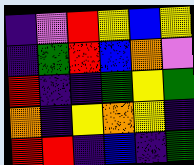[["indigo", "violet", "red", "yellow", "blue", "yellow"], ["indigo", "green", "red", "blue", "orange", "violet"], ["red", "indigo", "indigo", "green", "yellow", "green"], ["orange", "indigo", "yellow", "orange", "yellow", "indigo"], ["red", "red", "indigo", "blue", "indigo", "green"]]